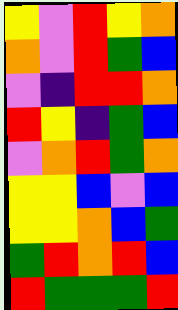[["yellow", "violet", "red", "yellow", "orange"], ["orange", "violet", "red", "green", "blue"], ["violet", "indigo", "red", "red", "orange"], ["red", "yellow", "indigo", "green", "blue"], ["violet", "orange", "red", "green", "orange"], ["yellow", "yellow", "blue", "violet", "blue"], ["yellow", "yellow", "orange", "blue", "green"], ["green", "red", "orange", "red", "blue"], ["red", "green", "green", "green", "red"]]